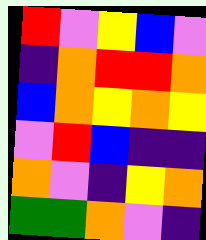[["red", "violet", "yellow", "blue", "violet"], ["indigo", "orange", "red", "red", "orange"], ["blue", "orange", "yellow", "orange", "yellow"], ["violet", "red", "blue", "indigo", "indigo"], ["orange", "violet", "indigo", "yellow", "orange"], ["green", "green", "orange", "violet", "indigo"]]